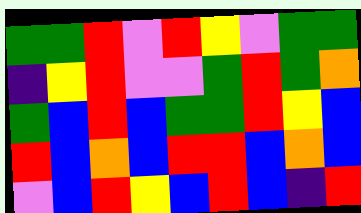[["green", "green", "red", "violet", "red", "yellow", "violet", "green", "green"], ["indigo", "yellow", "red", "violet", "violet", "green", "red", "green", "orange"], ["green", "blue", "red", "blue", "green", "green", "red", "yellow", "blue"], ["red", "blue", "orange", "blue", "red", "red", "blue", "orange", "blue"], ["violet", "blue", "red", "yellow", "blue", "red", "blue", "indigo", "red"]]